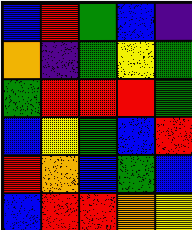[["blue", "red", "green", "blue", "indigo"], ["orange", "indigo", "green", "yellow", "green"], ["green", "red", "red", "red", "green"], ["blue", "yellow", "green", "blue", "red"], ["red", "orange", "blue", "green", "blue"], ["blue", "red", "red", "orange", "yellow"]]